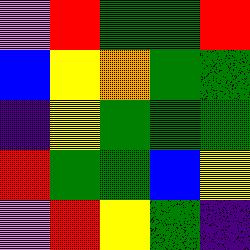[["violet", "red", "green", "green", "red"], ["blue", "yellow", "orange", "green", "green"], ["indigo", "yellow", "green", "green", "green"], ["red", "green", "green", "blue", "yellow"], ["violet", "red", "yellow", "green", "indigo"]]